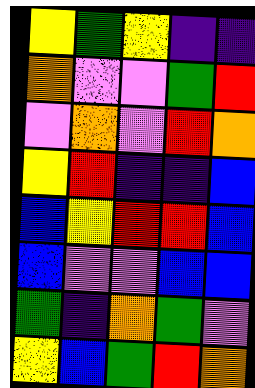[["yellow", "green", "yellow", "indigo", "indigo"], ["orange", "violet", "violet", "green", "red"], ["violet", "orange", "violet", "red", "orange"], ["yellow", "red", "indigo", "indigo", "blue"], ["blue", "yellow", "red", "red", "blue"], ["blue", "violet", "violet", "blue", "blue"], ["green", "indigo", "orange", "green", "violet"], ["yellow", "blue", "green", "red", "orange"]]